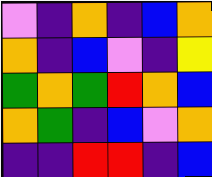[["violet", "indigo", "orange", "indigo", "blue", "orange"], ["orange", "indigo", "blue", "violet", "indigo", "yellow"], ["green", "orange", "green", "red", "orange", "blue"], ["orange", "green", "indigo", "blue", "violet", "orange"], ["indigo", "indigo", "red", "red", "indigo", "blue"]]